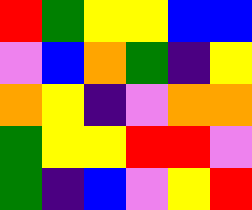[["red", "green", "yellow", "yellow", "blue", "blue"], ["violet", "blue", "orange", "green", "indigo", "yellow"], ["orange", "yellow", "indigo", "violet", "orange", "orange"], ["green", "yellow", "yellow", "red", "red", "violet"], ["green", "indigo", "blue", "violet", "yellow", "red"]]